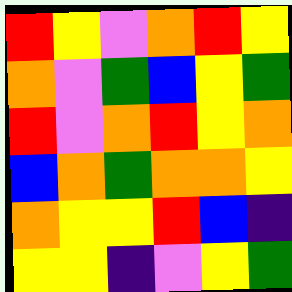[["red", "yellow", "violet", "orange", "red", "yellow"], ["orange", "violet", "green", "blue", "yellow", "green"], ["red", "violet", "orange", "red", "yellow", "orange"], ["blue", "orange", "green", "orange", "orange", "yellow"], ["orange", "yellow", "yellow", "red", "blue", "indigo"], ["yellow", "yellow", "indigo", "violet", "yellow", "green"]]